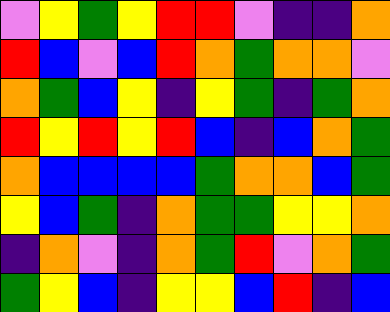[["violet", "yellow", "green", "yellow", "red", "red", "violet", "indigo", "indigo", "orange"], ["red", "blue", "violet", "blue", "red", "orange", "green", "orange", "orange", "violet"], ["orange", "green", "blue", "yellow", "indigo", "yellow", "green", "indigo", "green", "orange"], ["red", "yellow", "red", "yellow", "red", "blue", "indigo", "blue", "orange", "green"], ["orange", "blue", "blue", "blue", "blue", "green", "orange", "orange", "blue", "green"], ["yellow", "blue", "green", "indigo", "orange", "green", "green", "yellow", "yellow", "orange"], ["indigo", "orange", "violet", "indigo", "orange", "green", "red", "violet", "orange", "green"], ["green", "yellow", "blue", "indigo", "yellow", "yellow", "blue", "red", "indigo", "blue"]]